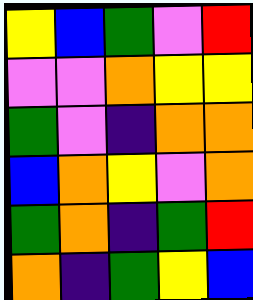[["yellow", "blue", "green", "violet", "red"], ["violet", "violet", "orange", "yellow", "yellow"], ["green", "violet", "indigo", "orange", "orange"], ["blue", "orange", "yellow", "violet", "orange"], ["green", "orange", "indigo", "green", "red"], ["orange", "indigo", "green", "yellow", "blue"]]